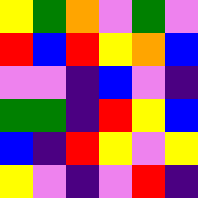[["yellow", "green", "orange", "violet", "green", "violet"], ["red", "blue", "red", "yellow", "orange", "blue"], ["violet", "violet", "indigo", "blue", "violet", "indigo"], ["green", "green", "indigo", "red", "yellow", "blue"], ["blue", "indigo", "red", "yellow", "violet", "yellow"], ["yellow", "violet", "indigo", "violet", "red", "indigo"]]